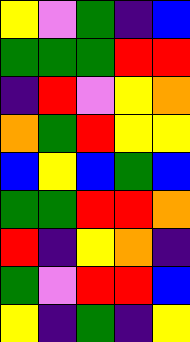[["yellow", "violet", "green", "indigo", "blue"], ["green", "green", "green", "red", "red"], ["indigo", "red", "violet", "yellow", "orange"], ["orange", "green", "red", "yellow", "yellow"], ["blue", "yellow", "blue", "green", "blue"], ["green", "green", "red", "red", "orange"], ["red", "indigo", "yellow", "orange", "indigo"], ["green", "violet", "red", "red", "blue"], ["yellow", "indigo", "green", "indigo", "yellow"]]